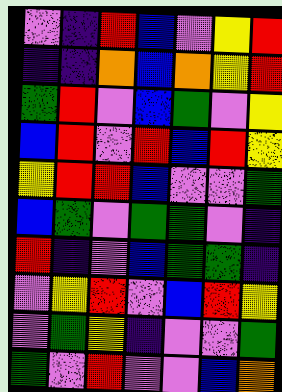[["violet", "indigo", "red", "blue", "violet", "yellow", "red"], ["indigo", "indigo", "orange", "blue", "orange", "yellow", "red"], ["green", "red", "violet", "blue", "green", "violet", "yellow"], ["blue", "red", "violet", "red", "blue", "red", "yellow"], ["yellow", "red", "red", "blue", "violet", "violet", "green"], ["blue", "green", "violet", "green", "green", "violet", "indigo"], ["red", "indigo", "violet", "blue", "green", "green", "indigo"], ["violet", "yellow", "red", "violet", "blue", "red", "yellow"], ["violet", "green", "yellow", "indigo", "violet", "violet", "green"], ["green", "violet", "red", "violet", "violet", "blue", "orange"]]